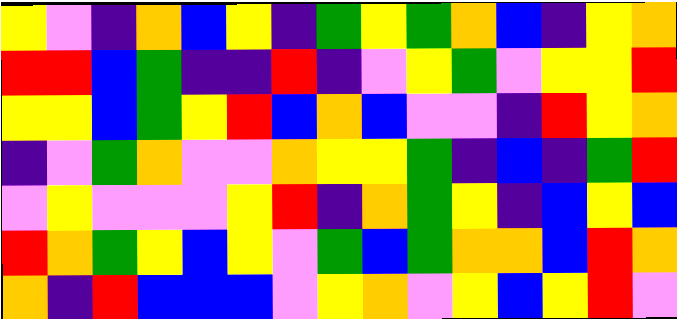[["yellow", "violet", "indigo", "orange", "blue", "yellow", "indigo", "green", "yellow", "green", "orange", "blue", "indigo", "yellow", "orange"], ["red", "red", "blue", "green", "indigo", "indigo", "red", "indigo", "violet", "yellow", "green", "violet", "yellow", "yellow", "red"], ["yellow", "yellow", "blue", "green", "yellow", "red", "blue", "orange", "blue", "violet", "violet", "indigo", "red", "yellow", "orange"], ["indigo", "violet", "green", "orange", "violet", "violet", "orange", "yellow", "yellow", "green", "indigo", "blue", "indigo", "green", "red"], ["violet", "yellow", "violet", "violet", "violet", "yellow", "red", "indigo", "orange", "green", "yellow", "indigo", "blue", "yellow", "blue"], ["red", "orange", "green", "yellow", "blue", "yellow", "violet", "green", "blue", "green", "orange", "orange", "blue", "red", "orange"], ["orange", "indigo", "red", "blue", "blue", "blue", "violet", "yellow", "orange", "violet", "yellow", "blue", "yellow", "red", "violet"]]